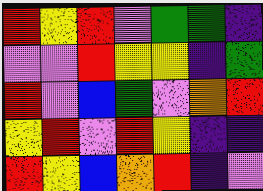[["red", "yellow", "red", "violet", "green", "green", "indigo"], ["violet", "violet", "red", "yellow", "yellow", "indigo", "green"], ["red", "violet", "blue", "green", "violet", "orange", "red"], ["yellow", "red", "violet", "red", "yellow", "indigo", "indigo"], ["red", "yellow", "blue", "orange", "red", "indigo", "violet"]]